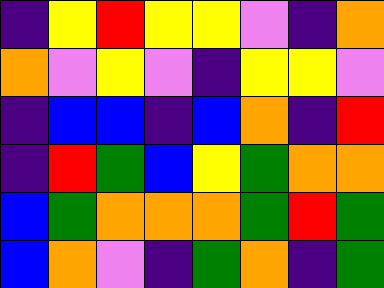[["indigo", "yellow", "red", "yellow", "yellow", "violet", "indigo", "orange"], ["orange", "violet", "yellow", "violet", "indigo", "yellow", "yellow", "violet"], ["indigo", "blue", "blue", "indigo", "blue", "orange", "indigo", "red"], ["indigo", "red", "green", "blue", "yellow", "green", "orange", "orange"], ["blue", "green", "orange", "orange", "orange", "green", "red", "green"], ["blue", "orange", "violet", "indigo", "green", "orange", "indigo", "green"]]